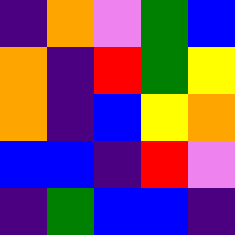[["indigo", "orange", "violet", "green", "blue"], ["orange", "indigo", "red", "green", "yellow"], ["orange", "indigo", "blue", "yellow", "orange"], ["blue", "blue", "indigo", "red", "violet"], ["indigo", "green", "blue", "blue", "indigo"]]